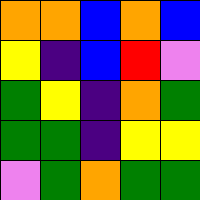[["orange", "orange", "blue", "orange", "blue"], ["yellow", "indigo", "blue", "red", "violet"], ["green", "yellow", "indigo", "orange", "green"], ["green", "green", "indigo", "yellow", "yellow"], ["violet", "green", "orange", "green", "green"]]